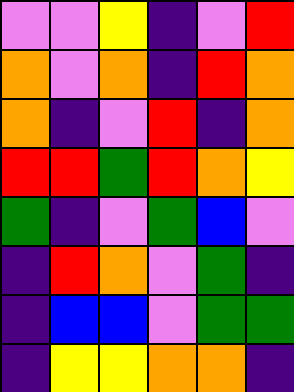[["violet", "violet", "yellow", "indigo", "violet", "red"], ["orange", "violet", "orange", "indigo", "red", "orange"], ["orange", "indigo", "violet", "red", "indigo", "orange"], ["red", "red", "green", "red", "orange", "yellow"], ["green", "indigo", "violet", "green", "blue", "violet"], ["indigo", "red", "orange", "violet", "green", "indigo"], ["indigo", "blue", "blue", "violet", "green", "green"], ["indigo", "yellow", "yellow", "orange", "orange", "indigo"]]